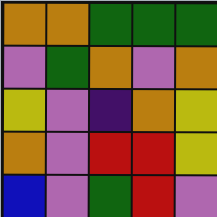[["orange", "orange", "green", "green", "green"], ["violet", "green", "orange", "violet", "orange"], ["yellow", "violet", "indigo", "orange", "yellow"], ["orange", "violet", "red", "red", "yellow"], ["blue", "violet", "green", "red", "violet"]]